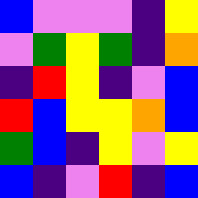[["blue", "violet", "violet", "violet", "indigo", "yellow"], ["violet", "green", "yellow", "green", "indigo", "orange"], ["indigo", "red", "yellow", "indigo", "violet", "blue"], ["red", "blue", "yellow", "yellow", "orange", "blue"], ["green", "blue", "indigo", "yellow", "violet", "yellow"], ["blue", "indigo", "violet", "red", "indigo", "blue"]]